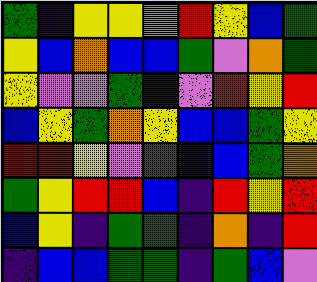[["green", "indigo", "yellow", "yellow", "orange", "red", "yellow", "blue", "green"], ["yellow", "blue", "orange", "blue", "blue", "green", "violet", "orange", "green"], ["yellow", "violet", "violet", "green", "indigo", "violet", "red", "yellow", "red"], ["blue", "yellow", "green", "orange", "yellow", "blue", "blue", "green", "yellow"], ["red", "red", "yellow", "violet", "green", "blue", "blue", "green", "orange"], ["green", "yellow", "red", "red", "blue", "indigo", "red", "yellow", "red"], ["blue", "yellow", "indigo", "green", "green", "indigo", "orange", "indigo", "red"], ["indigo", "blue", "blue", "green", "green", "indigo", "green", "blue", "violet"]]